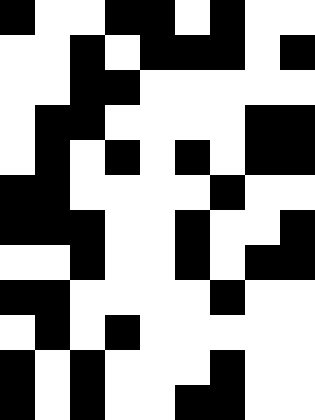[["black", "white", "white", "black", "black", "white", "black", "white", "white"], ["white", "white", "black", "white", "black", "black", "black", "white", "black"], ["white", "white", "black", "black", "white", "white", "white", "white", "white"], ["white", "black", "black", "white", "white", "white", "white", "black", "black"], ["white", "black", "white", "black", "white", "black", "white", "black", "black"], ["black", "black", "white", "white", "white", "white", "black", "white", "white"], ["black", "black", "black", "white", "white", "black", "white", "white", "black"], ["white", "white", "black", "white", "white", "black", "white", "black", "black"], ["black", "black", "white", "white", "white", "white", "black", "white", "white"], ["white", "black", "white", "black", "white", "white", "white", "white", "white"], ["black", "white", "black", "white", "white", "white", "black", "white", "white"], ["black", "white", "black", "white", "white", "black", "black", "white", "white"]]